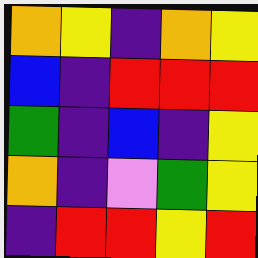[["orange", "yellow", "indigo", "orange", "yellow"], ["blue", "indigo", "red", "red", "red"], ["green", "indigo", "blue", "indigo", "yellow"], ["orange", "indigo", "violet", "green", "yellow"], ["indigo", "red", "red", "yellow", "red"]]